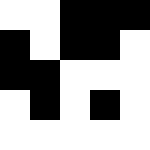[["white", "white", "black", "black", "black"], ["black", "white", "black", "black", "white"], ["black", "black", "white", "white", "white"], ["white", "black", "white", "black", "white"], ["white", "white", "white", "white", "white"]]